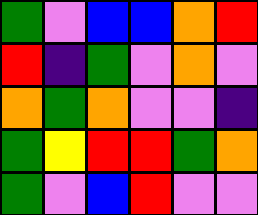[["green", "violet", "blue", "blue", "orange", "red"], ["red", "indigo", "green", "violet", "orange", "violet"], ["orange", "green", "orange", "violet", "violet", "indigo"], ["green", "yellow", "red", "red", "green", "orange"], ["green", "violet", "blue", "red", "violet", "violet"]]